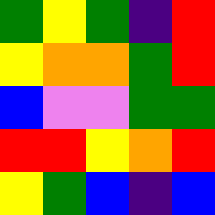[["green", "yellow", "green", "indigo", "red"], ["yellow", "orange", "orange", "green", "red"], ["blue", "violet", "violet", "green", "green"], ["red", "red", "yellow", "orange", "red"], ["yellow", "green", "blue", "indigo", "blue"]]